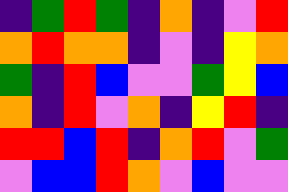[["indigo", "green", "red", "green", "indigo", "orange", "indigo", "violet", "red"], ["orange", "red", "orange", "orange", "indigo", "violet", "indigo", "yellow", "orange"], ["green", "indigo", "red", "blue", "violet", "violet", "green", "yellow", "blue"], ["orange", "indigo", "red", "violet", "orange", "indigo", "yellow", "red", "indigo"], ["red", "red", "blue", "red", "indigo", "orange", "red", "violet", "green"], ["violet", "blue", "blue", "red", "orange", "violet", "blue", "violet", "violet"]]